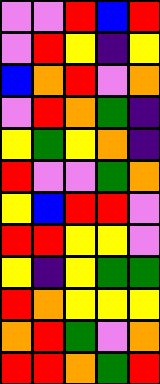[["violet", "violet", "red", "blue", "red"], ["violet", "red", "yellow", "indigo", "yellow"], ["blue", "orange", "red", "violet", "orange"], ["violet", "red", "orange", "green", "indigo"], ["yellow", "green", "yellow", "orange", "indigo"], ["red", "violet", "violet", "green", "orange"], ["yellow", "blue", "red", "red", "violet"], ["red", "red", "yellow", "yellow", "violet"], ["yellow", "indigo", "yellow", "green", "green"], ["red", "orange", "yellow", "yellow", "yellow"], ["orange", "red", "green", "violet", "orange"], ["red", "red", "orange", "green", "red"]]